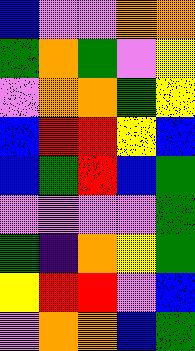[["blue", "violet", "violet", "orange", "orange"], ["green", "orange", "green", "violet", "yellow"], ["violet", "orange", "orange", "green", "yellow"], ["blue", "red", "red", "yellow", "blue"], ["blue", "green", "red", "blue", "green"], ["violet", "violet", "violet", "violet", "green"], ["green", "indigo", "orange", "yellow", "green"], ["yellow", "red", "red", "violet", "blue"], ["violet", "orange", "orange", "blue", "green"]]